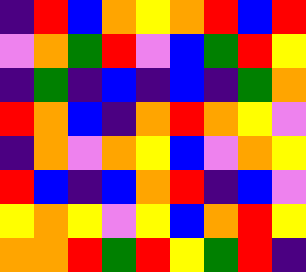[["indigo", "red", "blue", "orange", "yellow", "orange", "red", "blue", "red"], ["violet", "orange", "green", "red", "violet", "blue", "green", "red", "yellow"], ["indigo", "green", "indigo", "blue", "indigo", "blue", "indigo", "green", "orange"], ["red", "orange", "blue", "indigo", "orange", "red", "orange", "yellow", "violet"], ["indigo", "orange", "violet", "orange", "yellow", "blue", "violet", "orange", "yellow"], ["red", "blue", "indigo", "blue", "orange", "red", "indigo", "blue", "violet"], ["yellow", "orange", "yellow", "violet", "yellow", "blue", "orange", "red", "yellow"], ["orange", "orange", "red", "green", "red", "yellow", "green", "red", "indigo"]]